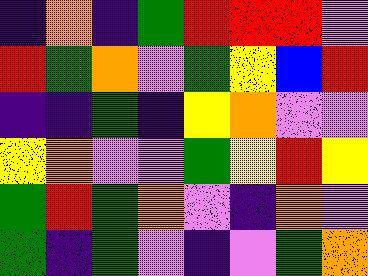[["indigo", "orange", "indigo", "green", "red", "red", "red", "violet"], ["red", "green", "orange", "violet", "green", "yellow", "blue", "red"], ["indigo", "indigo", "green", "indigo", "yellow", "orange", "violet", "violet"], ["yellow", "orange", "violet", "violet", "green", "yellow", "red", "yellow"], ["green", "red", "green", "orange", "violet", "indigo", "orange", "violet"], ["green", "indigo", "green", "violet", "indigo", "violet", "green", "orange"]]